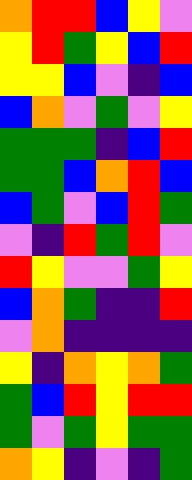[["orange", "red", "red", "blue", "yellow", "violet"], ["yellow", "red", "green", "yellow", "blue", "red"], ["yellow", "yellow", "blue", "violet", "indigo", "blue"], ["blue", "orange", "violet", "green", "violet", "yellow"], ["green", "green", "green", "indigo", "blue", "red"], ["green", "green", "blue", "orange", "red", "blue"], ["blue", "green", "violet", "blue", "red", "green"], ["violet", "indigo", "red", "green", "red", "violet"], ["red", "yellow", "violet", "violet", "green", "yellow"], ["blue", "orange", "green", "indigo", "indigo", "red"], ["violet", "orange", "indigo", "indigo", "indigo", "indigo"], ["yellow", "indigo", "orange", "yellow", "orange", "green"], ["green", "blue", "red", "yellow", "red", "red"], ["green", "violet", "green", "yellow", "green", "green"], ["orange", "yellow", "indigo", "violet", "indigo", "green"]]